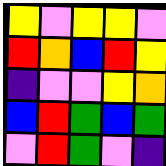[["yellow", "violet", "yellow", "yellow", "violet"], ["red", "orange", "blue", "red", "yellow"], ["indigo", "violet", "violet", "yellow", "orange"], ["blue", "red", "green", "blue", "green"], ["violet", "red", "green", "violet", "indigo"]]